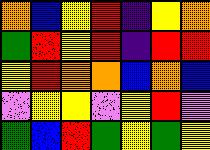[["orange", "blue", "yellow", "red", "indigo", "yellow", "orange"], ["green", "red", "yellow", "red", "indigo", "red", "red"], ["yellow", "red", "orange", "orange", "blue", "orange", "blue"], ["violet", "yellow", "yellow", "violet", "yellow", "red", "violet"], ["green", "blue", "red", "green", "yellow", "green", "yellow"]]